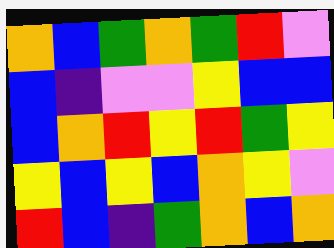[["orange", "blue", "green", "orange", "green", "red", "violet"], ["blue", "indigo", "violet", "violet", "yellow", "blue", "blue"], ["blue", "orange", "red", "yellow", "red", "green", "yellow"], ["yellow", "blue", "yellow", "blue", "orange", "yellow", "violet"], ["red", "blue", "indigo", "green", "orange", "blue", "orange"]]